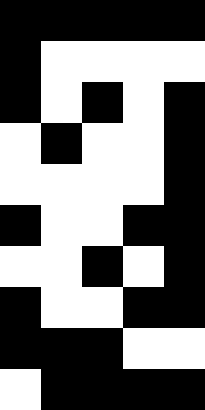[["black", "black", "black", "black", "black"], ["black", "white", "white", "white", "white"], ["black", "white", "black", "white", "black"], ["white", "black", "white", "white", "black"], ["white", "white", "white", "white", "black"], ["black", "white", "white", "black", "black"], ["white", "white", "black", "white", "black"], ["black", "white", "white", "black", "black"], ["black", "black", "black", "white", "white"], ["white", "black", "black", "black", "black"]]